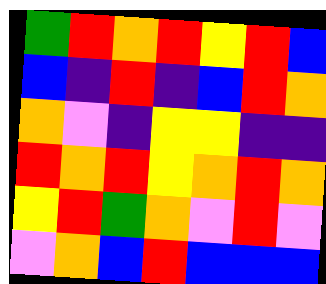[["green", "red", "orange", "red", "yellow", "red", "blue"], ["blue", "indigo", "red", "indigo", "blue", "red", "orange"], ["orange", "violet", "indigo", "yellow", "yellow", "indigo", "indigo"], ["red", "orange", "red", "yellow", "orange", "red", "orange"], ["yellow", "red", "green", "orange", "violet", "red", "violet"], ["violet", "orange", "blue", "red", "blue", "blue", "blue"]]